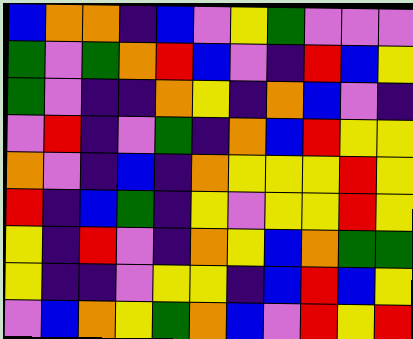[["blue", "orange", "orange", "indigo", "blue", "violet", "yellow", "green", "violet", "violet", "violet"], ["green", "violet", "green", "orange", "red", "blue", "violet", "indigo", "red", "blue", "yellow"], ["green", "violet", "indigo", "indigo", "orange", "yellow", "indigo", "orange", "blue", "violet", "indigo"], ["violet", "red", "indigo", "violet", "green", "indigo", "orange", "blue", "red", "yellow", "yellow"], ["orange", "violet", "indigo", "blue", "indigo", "orange", "yellow", "yellow", "yellow", "red", "yellow"], ["red", "indigo", "blue", "green", "indigo", "yellow", "violet", "yellow", "yellow", "red", "yellow"], ["yellow", "indigo", "red", "violet", "indigo", "orange", "yellow", "blue", "orange", "green", "green"], ["yellow", "indigo", "indigo", "violet", "yellow", "yellow", "indigo", "blue", "red", "blue", "yellow"], ["violet", "blue", "orange", "yellow", "green", "orange", "blue", "violet", "red", "yellow", "red"]]